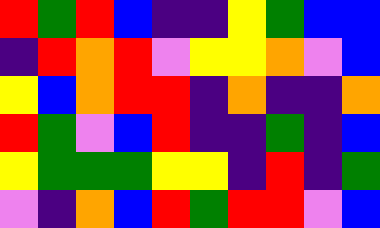[["red", "green", "red", "blue", "indigo", "indigo", "yellow", "green", "blue", "blue"], ["indigo", "red", "orange", "red", "violet", "yellow", "yellow", "orange", "violet", "blue"], ["yellow", "blue", "orange", "red", "red", "indigo", "orange", "indigo", "indigo", "orange"], ["red", "green", "violet", "blue", "red", "indigo", "indigo", "green", "indigo", "blue"], ["yellow", "green", "green", "green", "yellow", "yellow", "indigo", "red", "indigo", "green"], ["violet", "indigo", "orange", "blue", "red", "green", "red", "red", "violet", "blue"]]